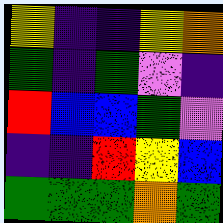[["yellow", "indigo", "indigo", "yellow", "orange"], ["green", "indigo", "green", "violet", "indigo"], ["red", "blue", "blue", "green", "violet"], ["indigo", "indigo", "red", "yellow", "blue"], ["green", "green", "green", "orange", "green"]]